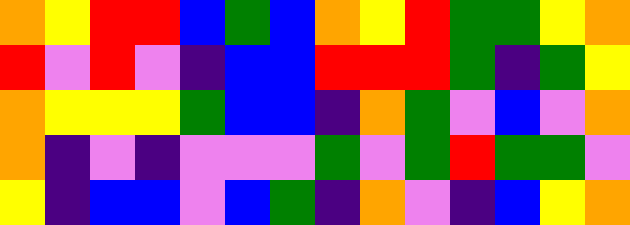[["orange", "yellow", "red", "red", "blue", "green", "blue", "orange", "yellow", "red", "green", "green", "yellow", "orange"], ["red", "violet", "red", "violet", "indigo", "blue", "blue", "red", "red", "red", "green", "indigo", "green", "yellow"], ["orange", "yellow", "yellow", "yellow", "green", "blue", "blue", "indigo", "orange", "green", "violet", "blue", "violet", "orange"], ["orange", "indigo", "violet", "indigo", "violet", "violet", "violet", "green", "violet", "green", "red", "green", "green", "violet"], ["yellow", "indigo", "blue", "blue", "violet", "blue", "green", "indigo", "orange", "violet", "indigo", "blue", "yellow", "orange"]]